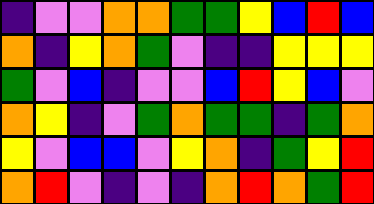[["indigo", "violet", "violet", "orange", "orange", "green", "green", "yellow", "blue", "red", "blue"], ["orange", "indigo", "yellow", "orange", "green", "violet", "indigo", "indigo", "yellow", "yellow", "yellow"], ["green", "violet", "blue", "indigo", "violet", "violet", "blue", "red", "yellow", "blue", "violet"], ["orange", "yellow", "indigo", "violet", "green", "orange", "green", "green", "indigo", "green", "orange"], ["yellow", "violet", "blue", "blue", "violet", "yellow", "orange", "indigo", "green", "yellow", "red"], ["orange", "red", "violet", "indigo", "violet", "indigo", "orange", "red", "orange", "green", "red"]]